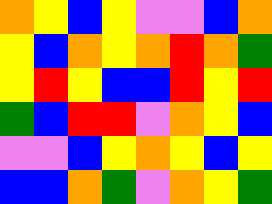[["orange", "yellow", "blue", "yellow", "violet", "violet", "blue", "orange"], ["yellow", "blue", "orange", "yellow", "orange", "red", "orange", "green"], ["yellow", "red", "yellow", "blue", "blue", "red", "yellow", "red"], ["green", "blue", "red", "red", "violet", "orange", "yellow", "blue"], ["violet", "violet", "blue", "yellow", "orange", "yellow", "blue", "yellow"], ["blue", "blue", "orange", "green", "violet", "orange", "yellow", "green"]]